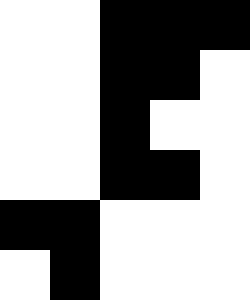[["white", "white", "black", "black", "black"], ["white", "white", "black", "black", "white"], ["white", "white", "black", "white", "white"], ["white", "white", "black", "black", "white"], ["black", "black", "white", "white", "white"], ["white", "black", "white", "white", "white"]]